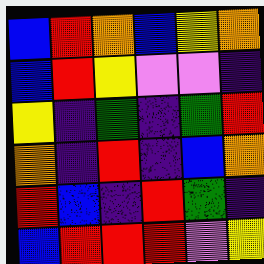[["blue", "red", "orange", "blue", "yellow", "orange"], ["blue", "red", "yellow", "violet", "violet", "indigo"], ["yellow", "indigo", "green", "indigo", "green", "red"], ["orange", "indigo", "red", "indigo", "blue", "orange"], ["red", "blue", "indigo", "red", "green", "indigo"], ["blue", "red", "red", "red", "violet", "yellow"]]